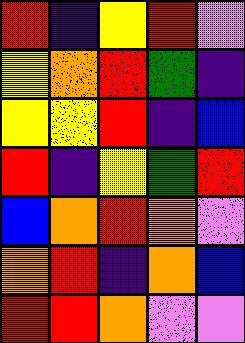[["red", "indigo", "yellow", "red", "violet"], ["yellow", "orange", "red", "green", "indigo"], ["yellow", "yellow", "red", "indigo", "blue"], ["red", "indigo", "yellow", "green", "red"], ["blue", "orange", "red", "orange", "violet"], ["orange", "red", "indigo", "orange", "blue"], ["red", "red", "orange", "violet", "violet"]]